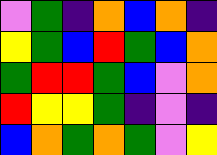[["violet", "green", "indigo", "orange", "blue", "orange", "indigo"], ["yellow", "green", "blue", "red", "green", "blue", "orange"], ["green", "red", "red", "green", "blue", "violet", "orange"], ["red", "yellow", "yellow", "green", "indigo", "violet", "indigo"], ["blue", "orange", "green", "orange", "green", "violet", "yellow"]]